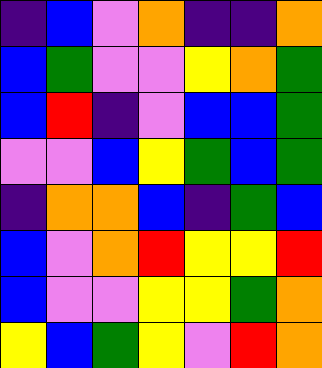[["indigo", "blue", "violet", "orange", "indigo", "indigo", "orange"], ["blue", "green", "violet", "violet", "yellow", "orange", "green"], ["blue", "red", "indigo", "violet", "blue", "blue", "green"], ["violet", "violet", "blue", "yellow", "green", "blue", "green"], ["indigo", "orange", "orange", "blue", "indigo", "green", "blue"], ["blue", "violet", "orange", "red", "yellow", "yellow", "red"], ["blue", "violet", "violet", "yellow", "yellow", "green", "orange"], ["yellow", "blue", "green", "yellow", "violet", "red", "orange"]]